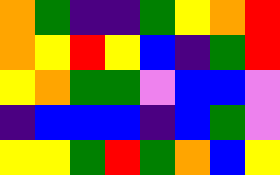[["orange", "green", "indigo", "indigo", "green", "yellow", "orange", "red"], ["orange", "yellow", "red", "yellow", "blue", "indigo", "green", "red"], ["yellow", "orange", "green", "green", "violet", "blue", "blue", "violet"], ["indigo", "blue", "blue", "blue", "indigo", "blue", "green", "violet"], ["yellow", "yellow", "green", "red", "green", "orange", "blue", "yellow"]]